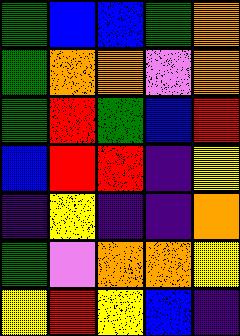[["green", "blue", "blue", "green", "orange"], ["green", "orange", "orange", "violet", "orange"], ["green", "red", "green", "blue", "red"], ["blue", "red", "red", "indigo", "yellow"], ["indigo", "yellow", "indigo", "indigo", "orange"], ["green", "violet", "orange", "orange", "yellow"], ["yellow", "red", "yellow", "blue", "indigo"]]